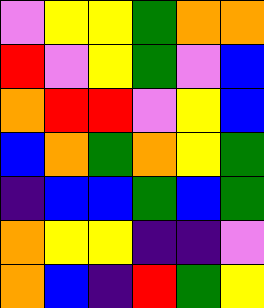[["violet", "yellow", "yellow", "green", "orange", "orange"], ["red", "violet", "yellow", "green", "violet", "blue"], ["orange", "red", "red", "violet", "yellow", "blue"], ["blue", "orange", "green", "orange", "yellow", "green"], ["indigo", "blue", "blue", "green", "blue", "green"], ["orange", "yellow", "yellow", "indigo", "indigo", "violet"], ["orange", "blue", "indigo", "red", "green", "yellow"]]